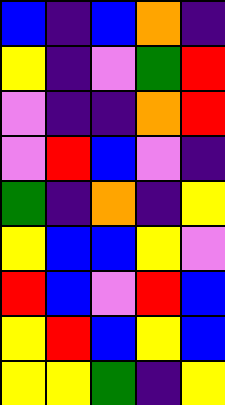[["blue", "indigo", "blue", "orange", "indigo"], ["yellow", "indigo", "violet", "green", "red"], ["violet", "indigo", "indigo", "orange", "red"], ["violet", "red", "blue", "violet", "indigo"], ["green", "indigo", "orange", "indigo", "yellow"], ["yellow", "blue", "blue", "yellow", "violet"], ["red", "blue", "violet", "red", "blue"], ["yellow", "red", "blue", "yellow", "blue"], ["yellow", "yellow", "green", "indigo", "yellow"]]